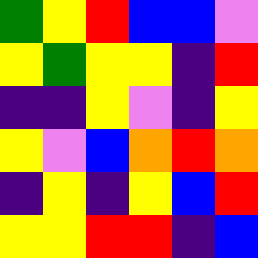[["green", "yellow", "red", "blue", "blue", "violet"], ["yellow", "green", "yellow", "yellow", "indigo", "red"], ["indigo", "indigo", "yellow", "violet", "indigo", "yellow"], ["yellow", "violet", "blue", "orange", "red", "orange"], ["indigo", "yellow", "indigo", "yellow", "blue", "red"], ["yellow", "yellow", "red", "red", "indigo", "blue"]]